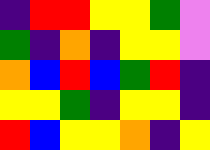[["indigo", "red", "red", "yellow", "yellow", "green", "violet"], ["green", "indigo", "orange", "indigo", "yellow", "yellow", "violet"], ["orange", "blue", "red", "blue", "green", "red", "indigo"], ["yellow", "yellow", "green", "indigo", "yellow", "yellow", "indigo"], ["red", "blue", "yellow", "yellow", "orange", "indigo", "yellow"]]